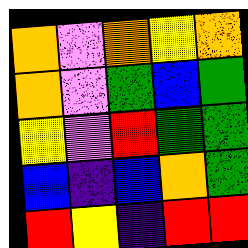[["orange", "violet", "orange", "yellow", "orange"], ["orange", "violet", "green", "blue", "green"], ["yellow", "violet", "red", "green", "green"], ["blue", "indigo", "blue", "orange", "green"], ["red", "yellow", "indigo", "red", "red"]]